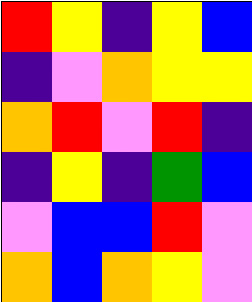[["red", "yellow", "indigo", "yellow", "blue"], ["indigo", "violet", "orange", "yellow", "yellow"], ["orange", "red", "violet", "red", "indigo"], ["indigo", "yellow", "indigo", "green", "blue"], ["violet", "blue", "blue", "red", "violet"], ["orange", "blue", "orange", "yellow", "violet"]]